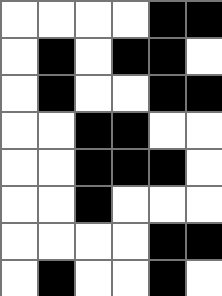[["white", "white", "white", "white", "black", "black"], ["white", "black", "white", "black", "black", "white"], ["white", "black", "white", "white", "black", "black"], ["white", "white", "black", "black", "white", "white"], ["white", "white", "black", "black", "black", "white"], ["white", "white", "black", "white", "white", "white"], ["white", "white", "white", "white", "black", "black"], ["white", "black", "white", "white", "black", "white"]]